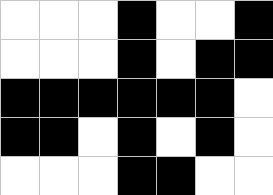[["white", "white", "white", "black", "white", "white", "black"], ["white", "white", "white", "black", "white", "black", "black"], ["black", "black", "black", "black", "black", "black", "white"], ["black", "black", "white", "black", "white", "black", "white"], ["white", "white", "white", "black", "black", "white", "white"]]